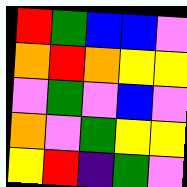[["red", "green", "blue", "blue", "violet"], ["orange", "red", "orange", "yellow", "yellow"], ["violet", "green", "violet", "blue", "violet"], ["orange", "violet", "green", "yellow", "yellow"], ["yellow", "red", "indigo", "green", "violet"]]